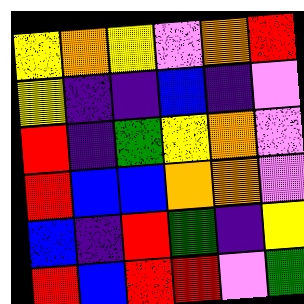[["yellow", "orange", "yellow", "violet", "orange", "red"], ["yellow", "indigo", "indigo", "blue", "indigo", "violet"], ["red", "indigo", "green", "yellow", "orange", "violet"], ["red", "blue", "blue", "orange", "orange", "violet"], ["blue", "indigo", "red", "green", "indigo", "yellow"], ["red", "blue", "red", "red", "violet", "green"]]